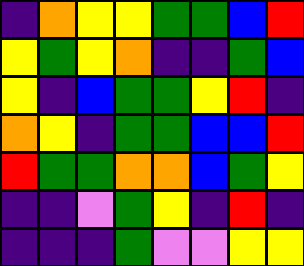[["indigo", "orange", "yellow", "yellow", "green", "green", "blue", "red"], ["yellow", "green", "yellow", "orange", "indigo", "indigo", "green", "blue"], ["yellow", "indigo", "blue", "green", "green", "yellow", "red", "indigo"], ["orange", "yellow", "indigo", "green", "green", "blue", "blue", "red"], ["red", "green", "green", "orange", "orange", "blue", "green", "yellow"], ["indigo", "indigo", "violet", "green", "yellow", "indigo", "red", "indigo"], ["indigo", "indigo", "indigo", "green", "violet", "violet", "yellow", "yellow"]]